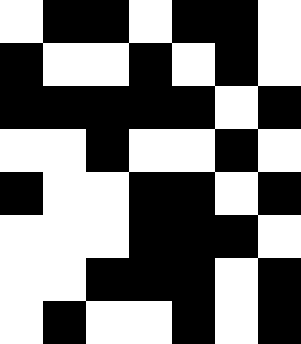[["white", "black", "black", "white", "black", "black", "white"], ["black", "white", "white", "black", "white", "black", "white"], ["black", "black", "black", "black", "black", "white", "black"], ["white", "white", "black", "white", "white", "black", "white"], ["black", "white", "white", "black", "black", "white", "black"], ["white", "white", "white", "black", "black", "black", "white"], ["white", "white", "black", "black", "black", "white", "black"], ["white", "black", "white", "white", "black", "white", "black"]]